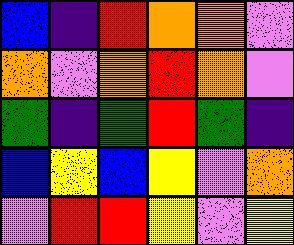[["blue", "indigo", "red", "orange", "orange", "violet"], ["orange", "violet", "orange", "red", "orange", "violet"], ["green", "indigo", "green", "red", "green", "indigo"], ["blue", "yellow", "blue", "yellow", "violet", "orange"], ["violet", "red", "red", "yellow", "violet", "yellow"]]